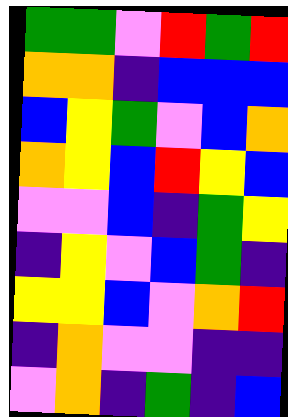[["green", "green", "violet", "red", "green", "red"], ["orange", "orange", "indigo", "blue", "blue", "blue"], ["blue", "yellow", "green", "violet", "blue", "orange"], ["orange", "yellow", "blue", "red", "yellow", "blue"], ["violet", "violet", "blue", "indigo", "green", "yellow"], ["indigo", "yellow", "violet", "blue", "green", "indigo"], ["yellow", "yellow", "blue", "violet", "orange", "red"], ["indigo", "orange", "violet", "violet", "indigo", "indigo"], ["violet", "orange", "indigo", "green", "indigo", "blue"]]